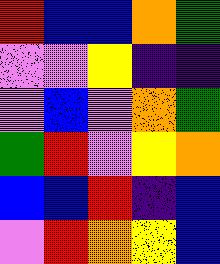[["red", "blue", "blue", "orange", "green"], ["violet", "violet", "yellow", "indigo", "indigo"], ["violet", "blue", "violet", "orange", "green"], ["green", "red", "violet", "yellow", "orange"], ["blue", "blue", "red", "indigo", "blue"], ["violet", "red", "orange", "yellow", "blue"]]